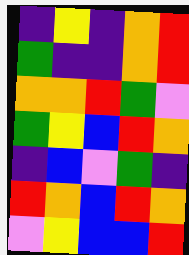[["indigo", "yellow", "indigo", "orange", "red"], ["green", "indigo", "indigo", "orange", "red"], ["orange", "orange", "red", "green", "violet"], ["green", "yellow", "blue", "red", "orange"], ["indigo", "blue", "violet", "green", "indigo"], ["red", "orange", "blue", "red", "orange"], ["violet", "yellow", "blue", "blue", "red"]]